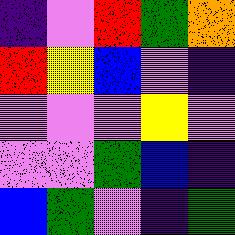[["indigo", "violet", "red", "green", "orange"], ["red", "yellow", "blue", "violet", "indigo"], ["violet", "violet", "violet", "yellow", "violet"], ["violet", "violet", "green", "blue", "indigo"], ["blue", "green", "violet", "indigo", "green"]]